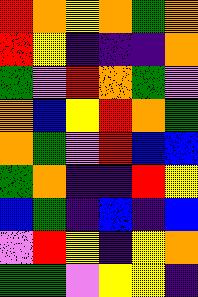[["red", "orange", "yellow", "orange", "green", "orange"], ["red", "yellow", "indigo", "indigo", "indigo", "orange"], ["green", "violet", "red", "orange", "green", "violet"], ["orange", "blue", "yellow", "red", "orange", "green"], ["orange", "green", "violet", "red", "blue", "blue"], ["green", "orange", "indigo", "indigo", "red", "yellow"], ["blue", "green", "indigo", "blue", "indigo", "blue"], ["violet", "red", "yellow", "indigo", "yellow", "orange"], ["green", "green", "violet", "yellow", "yellow", "indigo"]]